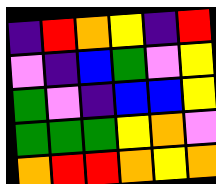[["indigo", "red", "orange", "yellow", "indigo", "red"], ["violet", "indigo", "blue", "green", "violet", "yellow"], ["green", "violet", "indigo", "blue", "blue", "yellow"], ["green", "green", "green", "yellow", "orange", "violet"], ["orange", "red", "red", "orange", "yellow", "orange"]]